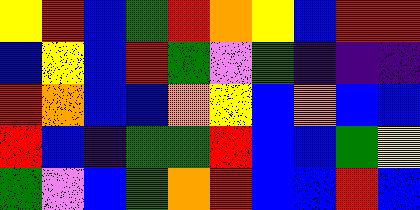[["yellow", "red", "blue", "green", "red", "orange", "yellow", "blue", "red", "red"], ["blue", "yellow", "blue", "red", "green", "violet", "green", "indigo", "indigo", "indigo"], ["red", "orange", "blue", "blue", "orange", "yellow", "blue", "orange", "blue", "blue"], ["red", "blue", "indigo", "green", "green", "red", "blue", "blue", "green", "yellow"], ["green", "violet", "blue", "green", "orange", "red", "blue", "blue", "red", "blue"]]